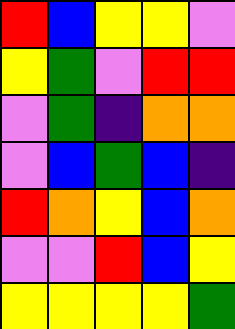[["red", "blue", "yellow", "yellow", "violet"], ["yellow", "green", "violet", "red", "red"], ["violet", "green", "indigo", "orange", "orange"], ["violet", "blue", "green", "blue", "indigo"], ["red", "orange", "yellow", "blue", "orange"], ["violet", "violet", "red", "blue", "yellow"], ["yellow", "yellow", "yellow", "yellow", "green"]]